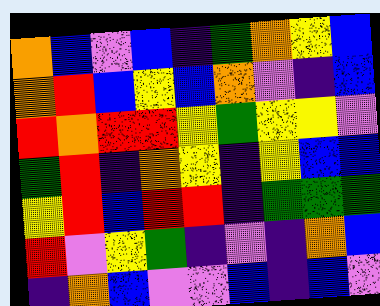[["orange", "blue", "violet", "blue", "indigo", "green", "orange", "yellow", "blue"], ["orange", "red", "blue", "yellow", "blue", "orange", "violet", "indigo", "blue"], ["red", "orange", "red", "red", "yellow", "green", "yellow", "yellow", "violet"], ["green", "red", "indigo", "orange", "yellow", "indigo", "yellow", "blue", "blue"], ["yellow", "red", "blue", "red", "red", "indigo", "green", "green", "green"], ["red", "violet", "yellow", "green", "indigo", "violet", "indigo", "orange", "blue"], ["indigo", "orange", "blue", "violet", "violet", "blue", "indigo", "blue", "violet"]]